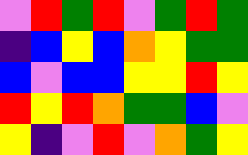[["violet", "red", "green", "red", "violet", "green", "red", "green"], ["indigo", "blue", "yellow", "blue", "orange", "yellow", "green", "green"], ["blue", "violet", "blue", "blue", "yellow", "yellow", "red", "yellow"], ["red", "yellow", "red", "orange", "green", "green", "blue", "violet"], ["yellow", "indigo", "violet", "red", "violet", "orange", "green", "yellow"]]